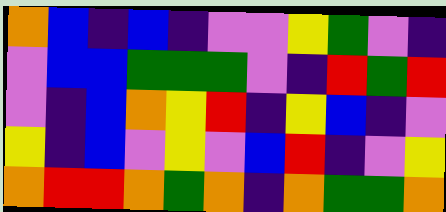[["orange", "blue", "indigo", "blue", "indigo", "violet", "violet", "yellow", "green", "violet", "indigo"], ["violet", "blue", "blue", "green", "green", "green", "violet", "indigo", "red", "green", "red"], ["violet", "indigo", "blue", "orange", "yellow", "red", "indigo", "yellow", "blue", "indigo", "violet"], ["yellow", "indigo", "blue", "violet", "yellow", "violet", "blue", "red", "indigo", "violet", "yellow"], ["orange", "red", "red", "orange", "green", "orange", "indigo", "orange", "green", "green", "orange"]]